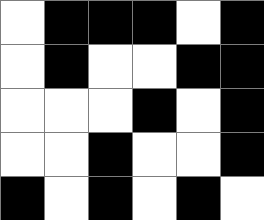[["white", "black", "black", "black", "white", "black"], ["white", "black", "white", "white", "black", "black"], ["white", "white", "white", "black", "white", "black"], ["white", "white", "black", "white", "white", "black"], ["black", "white", "black", "white", "black", "white"]]